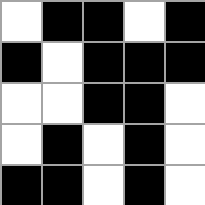[["white", "black", "black", "white", "black"], ["black", "white", "black", "black", "black"], ["white", "white", "black", "black", "white"], ["white", "black", "white", "black", "white"], ["black", "black", "white", "black", "white"]]